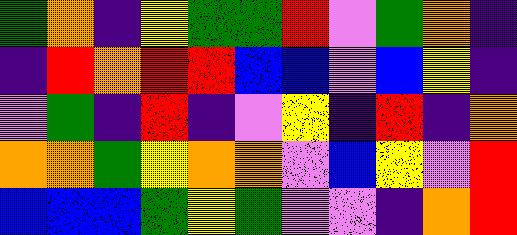[["green", "orange", "indigo", "yellow", "green", "green", "red", "violet", "green", "orange", "indigo"], ["indigo", "red", "orange", "red", "red", "blue", "blue", "violet", "blue", "yellow", "indigo"], ["violet", "green", "indigo", "red", "indigo", "violet", "yellow", "indigo", "red", "indigo", "orange"], ["orange", "orange", "green", "yellow", "orange", "orange", "violet", "blue", "yellow", "violet", "red"], ["blue", "blue", "blue", "green", "yellow", "green", "violet", "violet", "indigo", "orange", "red"]]